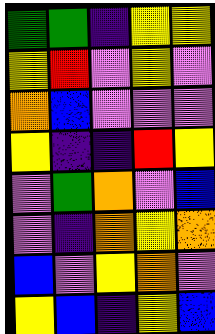[["green", "green", "indigo", "yellow", "yellow"], ["yellow", "red", "violet", "yellow", "violet"], ["orange", "blue", "violet", "violet", "violet"], ["yellow", "indigo", "indigo", "red", "yellow"], ["violet", "green", "orange", "violet", "blue"], ["violet", "indigo", "orange", "yellow", "orange"], ["blue", "violet", "yellow", "orange", "violet"], ["yellow", "blue", "indigo", "yellow", "blue"]]